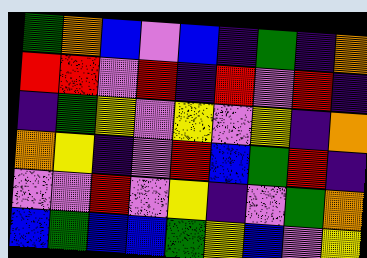[["green", "orange", "blue", "violet", "blue", "indigo", "green", "indigo", "orange"], ["red", "red", "violet", "red", "indigo", "red", "violet", "red", "indigo"], ["indigo", "green", "yellow", "violet", "yellow", "violet", "yellow", "indigo", "orange"], ["orange", "yellow", "indigo", "violet", "red", "blue", "green", "red", "indigo"], ["violet", "violet", "red", "violet", "yellow", "indigo", "violet", "green", "orange"], ["blue", "green", "blue", "blue", "green", "yellow", "blue", "violet", "yellow"]]